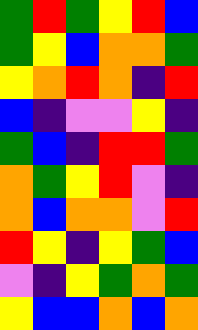[["green", "red", "green", "yellow", "red", "blue"], ["green", "yellow", "blue", "orange", "orange", "green"], ["yellow", "orange", "red", "orange", "indigo", "red"], ["blue", "indigo", "violet", "violet", "yellow", "indigo"], ["green", "blue", "indigo", "red", "red", "green"], ["orange", "green", "yellow", "red", "violet", "indigo"], ["orange", "blue", "orange", "orange", "violet", "red"], ["red", "yellow", "indigo", "yellow", "green", "blue"], ["violet", "indigo", "yellow", "green", "orange", "green"], ["yellow", "blue", "blue", "orange", "blue", "orange"]]